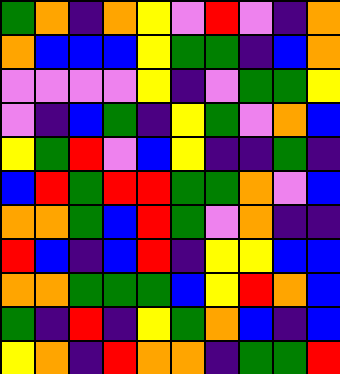[["green", "orange", "indigo", "orange", "yellow", "violet", "red", "violet", "indigo", "orange"], ["orange", "blue", "blue", "blue", "yellow", "green", "green", "indigo", "blue", "orange"], ["violet", "violet", "violet", "violet", "yellow", "indigo", "violet", "green", "green", "yellow"], ["violet", "indigo", "blue", "green", "indigo", "yellow", "green", "violet", "orange", "blue"], ["yellow", "green", "red", "violet", "blue", "yellow", "indigo", "indigo", "green", "indigo"], ["blue", "red", "green", "red", "red", "green", "green", "orange", "violet", "blue"], ["orange", "orange", "green", "blue", "red", "green", "violet", "orange", "indigo", "indigo"], ["red", "blue", "indigo", "blue", "red", "indigo", "yellow", "yellow", "blue", "blue"], ["orange", "orange", "green", "green", "green", "blue", "yellow", "red", "orange", "blue"], ["green", "indigo", "red", "indigo", "yellow", "green", "orange", "blue", "indigo", "blue"], ["yellow", "orange", "indigo", "red", "orange", "orange", "indigo", "green", "green", "red"]]